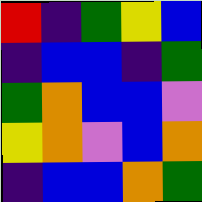[["red", "indigo", "green", "yellow", "blue"], ["indigo", "blue", "blue", "indigo", "green"], ["green", "orange", "blue", "blue", "violet"], ["yellow", "orange", "violet", "blue", "orange"], ["indigo", "blue", "blue", "orange", "green"]]